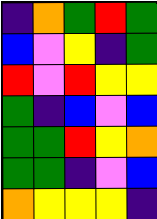[["indigo", "orange", "green", "red", "green"], ["blue", "violet", "yellow", "indigo", "green"], ["red", "violet", "red", "yellow", "yellow"], ["green", "indigo", "blue", "violet", "blue"], ["green", "green", "red", "yellow", "orange"], ["green", "green", "indigo", "violet", "blue"], ["orange", "yellow", "yellow", "yellow", "indigo"]]